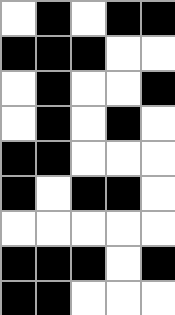[["white", "black", "white", "black", "black"], ["black", "black", "black", "white", "white"], ["white", "black", "white", "white", "black"], ["white", "black", "white", "black", "white"], ["black", "black", "white", "white", "white"], ["black", "white", "black", "black", "white"], ["white", "white", "white", "white", "white"], ["black", "black", "black", "white", "black"], ["black", "black", "white", "white", "white"]]